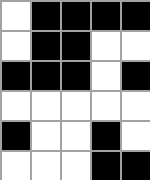[["white", "black", "black", "black", "black"], ["white", "black", "black", "white", "white"], ["black", "black", "black", "white", "black"], ["white", "white", "white", "white", "white"], ["black", "white", "white", "black", "white"], ["white", "white", "white", "black", "black"]]